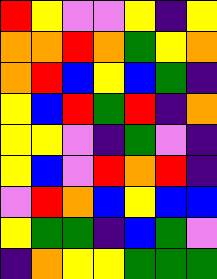[["red", "yellow", "violet", "violet", "yellow", "indigo", "yellow"], ["orange", "orange", "red", "orange", "green", "yellow", "orange"], ["orange", "red", "blue", "yellow", "blue", "green", "indigo"], ["yellow", "blue", "red", "green", "red", "indigo", "orange"], ["yellow", "yellow", "violet", "indigo", "green", "violet", "indigo"], ["yellow", "blue", "violet", "red", "orange", "red", "indigo"], ["violet", "red", "orange", "blue", "yellow", "blue", "blue"], ["yellow", "green", "green", "indigo", "blue", "green", "violet"], ["indigo", "orange", "yellow", "yellow", "green", "green", "green"]]